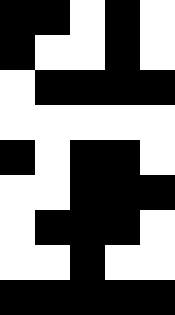[["black", "black", "white", "black", "white"], ["black", "white", "white", "black", "white"], ["white", "black", "black", "black", "black"], ["white", "white", "white", "white", "white"], ["black", "white", "black", "black", "white"], ["white", "white", "black", "black", "black"], ["white", "black", "black", "black", "white"], ["white", "white", "black", "white", "white"], ["black", "black", "black", "black", "black"]]